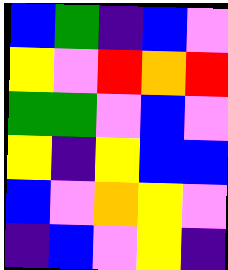[["blue", "green", "indigo", "blue", "violet"], ["yellow", "violet", "red", "orange", "red"], ["green", "green", "violet", "blue", "violet"], ["yellow", "indigo", "yellow", "blue", "blue"], ["blue", "violet", "orange", "yellow", "violet"], ["indigo", "blue", "violet", "yellow", "indigo"]]